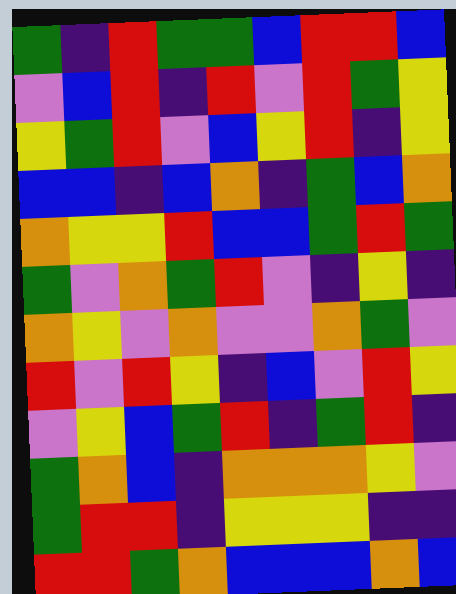[["green", "indigo", "red", "green", "green", "blue", "red", "red", "blue"], ["violet", "blue", "red", "indigo", "red", "violet", "red", "green", "yellow"], ["yellow", "green", "red", "violet", "blue", "yellow", "red", "indigo", "yellow"], ["blue", "blue", "indigo", "blue", "orange", "indigo", "green", "blue", "orange"], ["orange", "yellow", "yellow", "red", "blue", "blue", "green", "red", "green"], ["green", "violet", "orange", "green", "red", "violet", "indigo", "yellow", "indigo"], ["orange", "yellow", "violet", "orange", "violet", "violet", "orange", "green", "violet"], ["red", "violet", "red", "yellow", "indigo", "blue", "violet", "red", "yellow"], ["violet", "yellow", "blue", "green", "red", "indigo", "green", "red", "indigo"], ["green", "orange", "blue", "indigo", "orange", "orange", "orange", "yellow", "violet"], ["green", "red", "red", "indigo", "yellow", "yellow", "yellow", "indigo", "indigo"], ["red", "red", "green", "orange", "blue", "blue", "blue", "orange", "blue"]]